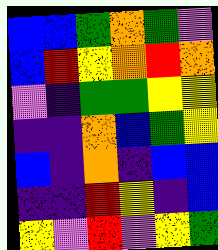[["blue", "blue", "green", "orange", "green", "violet"], ["blue", "red", "yellow", "orange", "red", "orange"], ["violet", "indigo", "green", "green", "yellow", "yellow"], ["indigo", "indigo", "orange", "blue", "green", "yellow"], ["blue", "indigo", "orange", "indigo", "blue", "blue"], ["indigo", "indigo", "red", "yellow", "indigo", "blue"], ["yellow", "violet", "red", "violet", "yellow", "green"]]